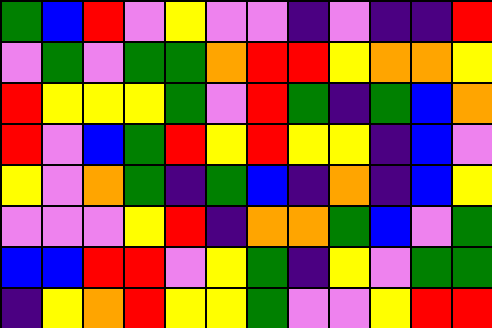[["green", "blue", "red", "violet", "yellow", "violet", "violet", "indigo", "violet", "indigo", "indigo", "red"], ["violet", "green", "violet", "green", "green", "orange", "red", "red", "yellow", "orange", "orange", "yellow"], ["red", "yellow", "yellow", "yellow", "green", "violet", "red", "green", "indigo", "green", "blue", "orange"], ["red", "violet", "blue", "green", "red", "yellow", "red", "yellow", "yellow", "indigo", "blue", "violet"], ["yellow", "violet", "orange", "green", "indigo", "green", "blue", "indigo", "orange", "indigo", "blue", "yellow"], ["violet", "violet", "violet", "yellow", "red", "indigo", "orange", "orange", "green", "blue", "violet", "green"], ["blue", "blue", "red", "red", "violet", "yellow", "green", "indigo", "yellow", "violet", "green", "green"], ["indigo", "yellow", "orange", "red", "yellow", "yellow", "green", "violet", "violet", "yellow", "red", "red"]]